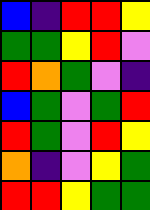[["blue", "indigo", "red", "red", "yellow"], ["green", "green", "yellow", "red", "violet"], ["red", "orange", "green", "violet", "indigo"], ["blue", "green", "violet", "green", "red"], ["red", "green", "violet", "red", "yellow"], ["orange", "indigo", "violet", "yellow", "green"], ["red", "red", "yellow", "green", "green"]]